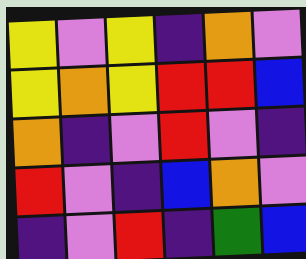[["yellow", "violet", "yellow", "indigo", "orange", "violet"], ["yellow", "orange", "yellow", "red", "red", "blue"], ["orange", "indigo", "violet", "red", "violet", "indigo"], ["red", "violet", "indigo", "blue", "orange", "violet"], ["indigo", "violet", "red", "indigo", "green", "blue"]]